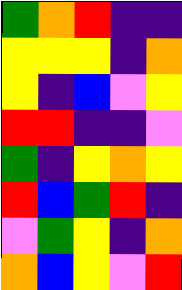[["green", "orange", "red", "indigo", "indigo"], ["yellow", "yellow", "yellow", "indigo", "orange"], ["yellow", "indigo", "blue", "violet", "yellow"], ["red", "red", "indigo", "indigo", "violet"], ["green", "indigo", "yellow", "orange", "yellow"], ["red", "blue", "green", "red", "indigo"], ["violet", "green", "yellow", "indigo", "orange"], ["orange", "blue", "yellow", "violet", "red"]]